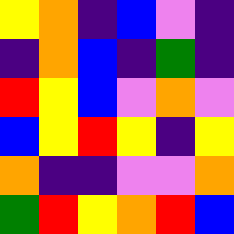[["yellow", "orange", "indigo", "blue", "violet", "indigo"], ["indigo", "orange", "blue", "indigo", "green", "indigo"], ["red", "yellow", "blue", "violet", "orange", "violet"], ["blue", "yellow", "red", "yellow", "indigo", "yellow"], ["orange", "indigo", "indigo", "violet", "violet", "orange"], ["green", "red", "yellow", "orange", "red", "blue"]]